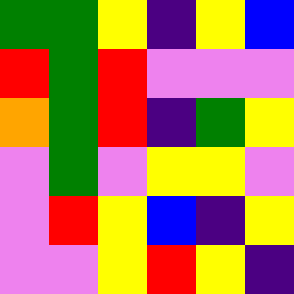[["green", "green", "yellow", "indigo", "yellow", "blue"], ["red", "green", "red", "violet", "violet", "violet"], ["orange", "green", "red", "indigo", "green", "yellow"], ["violet", "green", "violet", "yellow", "yellow", "violet"], ["violet", "red", "yellow", "blue", "indigo", "yellow"], ["violet", "violet", "yellow", "red", "yellow", "indigo"]]